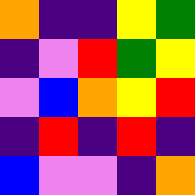[["orange", "indigo", "indigo", "yellow", "green"], ["indigo", "violet", "red", "green", "yellow"], ["violet", "blue", "orange", "yellow", "red"], ["indigo", "red", "indigo", "red", "indigo"], ["blue", "violet", "violet", "indigo", "orange"]]